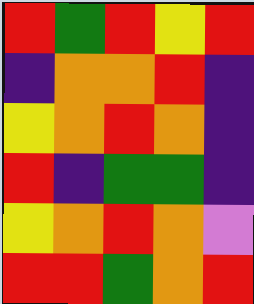[["red", "green", "red", "yellow", "red"], ["indigo", "orange", "orange", "red", "indigo"], ["yellow", "orange", "red", "orange", "indigo"], ["red", "indigo", "green", "green", "indigo"], ["yellow", "orange", "red", "orange", "violet"], ["red", "red", "green", "orange", "red"]]